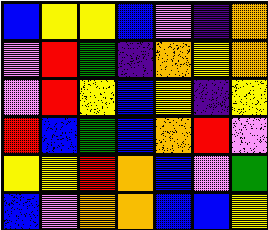[["blue", "yellow", "yellow", "blue", "violet", "indigo", "orange"], ["violet", "red", "green", "indigo", "orange", "yellow", "orange"], ["violet", "red", "yellow", "blue", "yellow", "indigo", "yellow"], ["red", "blue", "green", "blue", "orange", "red", "violet"], ["yellow", "yellow", "red", "orange", "blue", "violet", "green"], ["blue", "violet", "orange", "orange", "blue", "blue", "yellow"]]